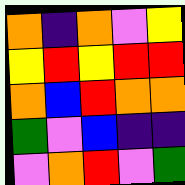[["orange", "indigo", "orange", "violet", "yellow"], ["yellow", "red", "yellow", "red", "red"], ["orange", "blue", "red", "orange", "orange"], ["green", "violet", "blue", "indigo", "indigo"], ["violet", "orange", "red", "violet", "green"]]